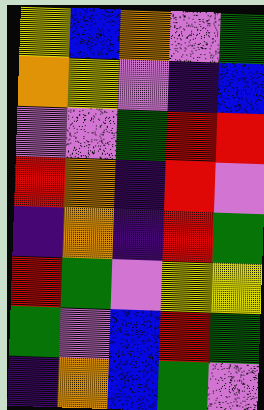[["yellow", "blue", "orange", "violet", "green"], ["orange", "yellow", "violet", "indigo", "blue"], ["violet", "violet", "green", "red", "red"], ["red", "orange", "indigo", "red", "violet"], ["indigo", "orange", "indigo", "red", "green"], ["red", "green", "violet", "yellow", "yellow"], ["green", "violet", "blue", "red", "green"], ["indigo", "orange", "blue", "green", "violet"]]